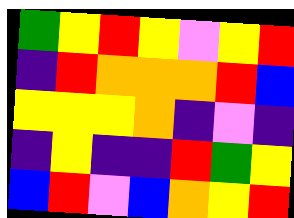[["green", "yellow", "red", "yellow", "violet", "yellow", "red"], ["indigo", "red", "orange", "orange", "orange", "red", "blue"], ["yellow", "yellow", "yellow", "orange", "indigo", "violet", "indigo"], ["indigo", "yellow", "indigo", "indigo", "red", "green", "yellow"], ["blue", "red", "violet", "blue", "orange", "yellow", "red"]]